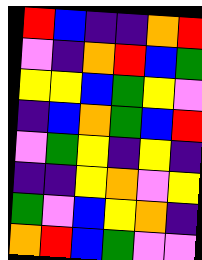[["red", "blue", "indigo", "indigo", "orange", "red"], ["violet", "indigo", "orange", "red", "blue", "green"], ["yellow", "yellow", "blue", "green", "yellow", "violet"], ["indigo", "blue", "orange", "green", "blue", "red"], ["violet", "green", "yellow", "indigo", "yellow", "indigo"], ["indigo", "indigo", "yellow", "orange", "violet", "yellow"], ["green", "violet", "blue", "yellow", "orange", "indigo"], ["orange", "red", "blue", "green", "violet", "violet"]]